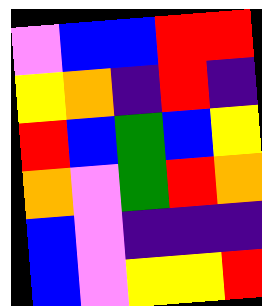[["violet", "blue", "blue", "red", "red"], ["yellow", "orange", "indigo", "red", "indigo"], ["red", "blue", "green", "blue", "yellow"], ["orange", "violet", "green", "red", "orange"], ["blue", "violet", "indigo", "indigo", "indigo"], ["blue", "violet", "yellow", "yellow", "red"]]